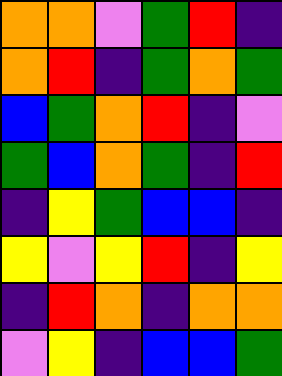[["orange", "orange", "violet", "green", "red", "indigo"], ["orange", "red", "indigo", "green", "orange", "green"], ["blue", "green", "orange", "red", "indigo", "violet"], ["green", "blue", "orange", "green", "indigo", "red"], ["indigo", "yellow", "green", "blue", "blue", "indigo"], ["yellow", "violet", "yellow", "red", "indigo", "yellow"], ["indigo", "red", "orange", "indigo", "orange", "orange"], ["violet", "yellow", "indigo", "blue", "blue", "green"]]